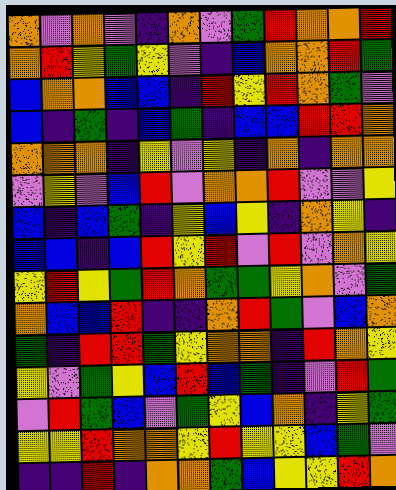[["orange", "violet", "orange", "violet", "indigo", "orange", "violet", "green", "red", "orange", "orange", "red"], ["orange", "red", "yellow", "green", "yellow", "violet", "indigo", "blue", "orange", "orange", "red", "green"], ["blue", "orange", "orange", "blue", "blue", "indigo", "red", "yellow", "red", "orange", "green", "violet"], ["blue", "indigo", "green", "indigo", "blue", "green", "indigo", "blue", "blue", "red", "red", "orange"], ["orange", "orange", "orange", "indigo", "yellow", "violet", "yellow", "indigo", "orange", "indigo", "orange", "orange"], ["violet", "yellow", "violet", "blue", "red", "violet", "orange", "orange", "red", "violet", "violet", "yellow"], ["blue", "indigo", "blue", "green", "indigo", "yellow", "blue", "yellow", "indigo", "orange", "yellow", "indigo"], ["blue", "blue", "indigo", "blue", "red", "yellow", "red", "violet", "red", "violet", "orange", "yellow"], ["yellow", "red", "yellow", "green", "red", "orange", "green", "green", "yellow", "orange", "violet", "green"], ["orange", "blue", "blue", "red", "indigo", "indigo", "orange", "red", "green", "violet", "blue", "orange"], ["green", "indigo", "red", "red", "green", "yellow", "orange", "orange", "indigo", "red", "orange", "yellow"], ["yellow", "violet", "green", "yellow", "blue", "red", "blue", "green", "indigo", "violet", "red", "green"], ["violet", "red", "green", "blue", "violet", "green", "yellow", "blue", "orange", "indigo", "yellow", "green"], ["yellow", "yellow", "red", "orange", "orange", "yellow", "red", "yellow", "yellow", "blue", "green", "violet"], ["indigo", "indigo", "red", "indigo", "orange", "orange", "green", "blue", "yellow", "yellow", "red", "orange"]]